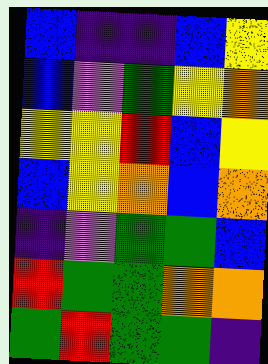[["blue", "indigo", "indigo", "blue", "yellow"], ["blue", "violet", "green", "yellow", "orange"], ["yellow", "yellow", "red", "blue", "yellow"], ["blue", "yellow", "orange", "blue", "orange"], ["indigo", "violet", "green", "green", "blue"], ["red", "green", "green", "orange", "orange"], ["green", "red", "green", "green", "indigo"]]